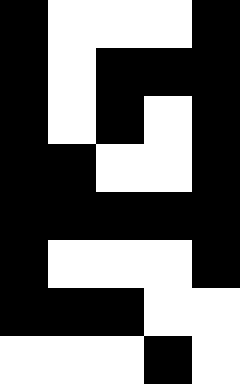[["black", "white", "white", "white", "black"], ["black", "white", "black", "black", "black"], ["black", "white", "black", "white", "black"], ["black", "black", "white", "white", "black"], ["black", "black", "black", "black", "black"], ["black", "white", "white", "white", "black"], ["black", "black", "black", "white", "white"], ["white", "white", "white", "black", "white"]]